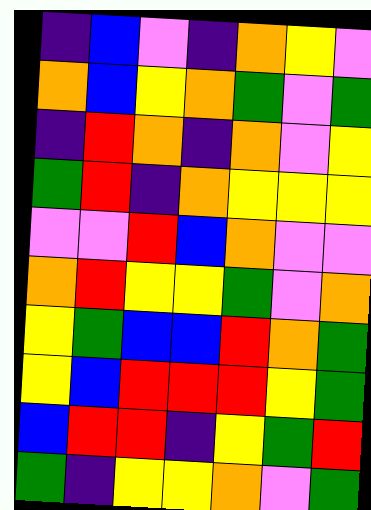[["indigo", "blue", "violet", "indigo", "orange", "yellow", "violet"], ["orange", "blue", "yellow", "orange", "green", "violet", "green"], ["indigo", "red", "orange", "indigo", "orange", "violet", "yellow"], ["green", "red", "indigo", "orange", "yellow", "yellow", "yellow"], ["violet", "violet", "red", "blue", "orange", "violet", "violet"], ["orange", "red", "yellow", "yellow", "green", "violet", "orange"], ["yellow", "green", "blue", "blue", "red", "orange", "green"], ["yellow", "blue", "red", "red", "red", "yellow", "green"], ["blue", "red", "red", "indigo", "yellow", "green", "red"], ["green", "indigo", "yellow", "yellow", "orange", "violet", "green"]]